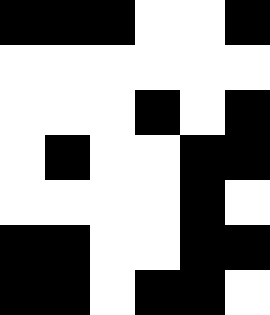[["black", "black", "black", "white", "white", "black"], ["white", "white", "white", "white", "white", "white"], ["white", "white", "white", "black", "white", "black"], ["white", "black", "white", "white", "black", "black"], ["white", "white", "white", "white", "black", "white"], ["black", "black", "white", "white", "black", "black"], ["black", "black", "white", "black", "black", "white"]]